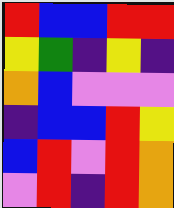[["red", "blue", "blue", "red", "red"], ["yellow", "green", "indigo", "yellow", "indigo"], ["orange", "blue", "violet", "violet", "violet"], ["indigo", "blue", "blue", "red", "yellow"], ["blue", "red", "violet", "red", "orange"], ["violet", "red", "indigo", "red", "orange"]]